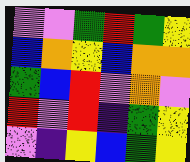[["violet", "violet", "green", "red", "green", "yellow"], ["blue", "orange", "yellow", "blue", "orange", "orange"], ["green", "blue", "red", "violet", "orange", "violet"], ["red", "violet", "red", "indigo", "green", "yellow"], ["violet", "indigo", "yellow", "blue", "green", "yellow"]]